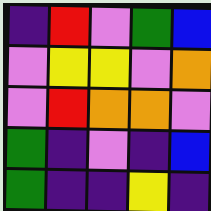[["indigo", "red", "violet", "green", "blue"], ["violet", "yellow", "yellow", "violet", "orange"], ["violet", "red", "orange", "orange", "violet"], ["green", "indigo", "violet", "indigo", "blue"], ["green", "indigo", "indigo", "yellow", "indigo"]]